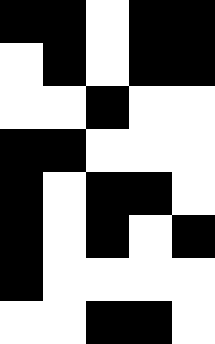[["black", "black", "white", "black", "black"], ["white", "black", "white", "black", "black"], ["white", "white", "black", "white", "white"], ["black", "black", "white", "white", "white"], ["black", "white", "black", "black", "white"], ["black", "white", "black", "white", "black"], ["black", "white", "white", "white", "white"], ["white", "white", "black", "black", "white"]]